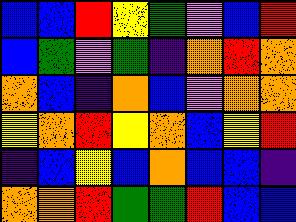[["blue", "blue", "red", "yellow", "green", "violet", "blue", "red"], ["blue", "green", "violet", "green", "indigo", "orange", "red", "orange"], ["orange", "blue", "indigo", "orange", "blue", "violet", "orange", "orange"], ["yellow", "orange", "red", "yellow", "orange", "blue", "yellow", "red"], ["indigo", "blue", "yellow", "blue", "orange", "blue", "blue", "indigo"], ["orange", "orange", "red", "green", "green", "red", "blue", "blue"]]